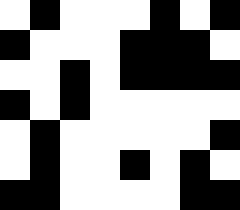[["white", "black", "white", "white", "white", "black", "white", "black"], ["black", "white", "white", "white", "black", "black", "black", "white"], ["white", "white", "black", "white", "black", "black", "black", "black"], ["black", "white", "black", "white", "white", "white", "white", "white"], ["white", "black", "white", "white", "white", "white", "white", "black"], ["white", "black", "white", "white", "black", "white", "black", "white"], ["black", "black", "white", "white", "white", "white", "black", "black"]]